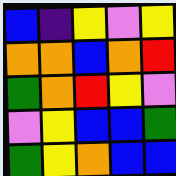[["blue", "indigo", "yellow", "violet", "yellow"], ["orange", "orange", "blue", "orange", "red"], ["green", "orange", "red", "yellow", "violet"], ["violet", "yellow", "blue", "blue", "green"], ["green", "yellow", "orange", "blue", "blue"]]